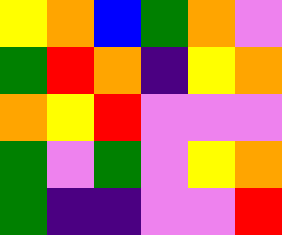[["yellow", "orange", "blue", "green", "orange", "violet"], ["green", "red", "orange", "indigo", "yellow", "orange"], ["orange", "yellow", "red", "violet", "violet", "violet"], ["green", "violet", "green", "violet", "yellow", "orange"], ["green", "indigo", "indigo", "violet", "violet", "red"]]